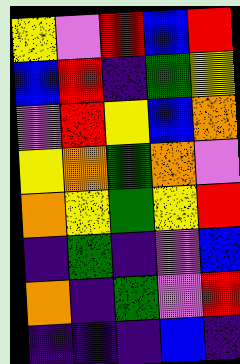[["yellow", "violet", "red", "blue", "red"], ["blue", "red", "indigo", "green", "yellow"], ["violet", "red", "yellow", "blue", "orange"], ["yellow", "orange", "green", "orange", "violet"], ["orange", "yellow", "green", "yellow", "red"], ["indigo", "green", "indigo", "violet", "blue"], ["orange", "indigo", "green", "violet", "red"], ["indigo", "indigo", "indigo", "blue", "indigo"]]